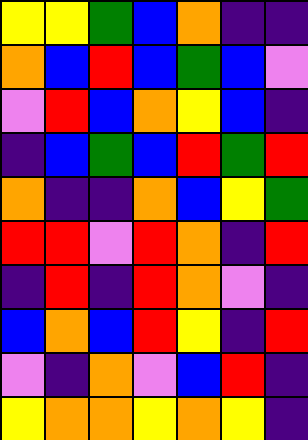[["yellow", "yellow", "green", "blue", "orange", "indigo", "indigo"], ["orange", "blue", "red", "blue", "green", "blue", "violet"], ["violet", "red", "blue", "orange", "yellow", "blue", "indigo"], ["indigo", "blue", "green", "blue", "red", "green", "red"], ["orange", "indigo", "indigo", "orange", "blue", "yellow", "green"], ["red", "red", "violet", "red", "orange", "indigo", "red"], ["indigo", "red", "indigo", "red", "orange", "violet", "indigo"], ["blue", "orange", "blue", "red", "yellow", "indigo", "red"], ["violet", "indigo", "orange", "violet", "blue", "red", "indigo"], ["yellow", "orange", "orange", "yellow", "orange", "yellow", "indigo"]]